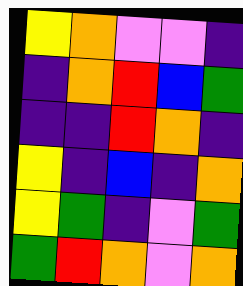[["yellow", "orange", "violet", "violet", "indigo"], ["indigo", "orange", "red", "blue", "green"], ["indigo", "indigo", "red", "orange", "indigo"], ["yellow", "indigo", "blue", "indigo", "orange"], ["yellow", "green", "indigo", "violet", "green"], ["green", "red", "orange", "violet", "orange"]]